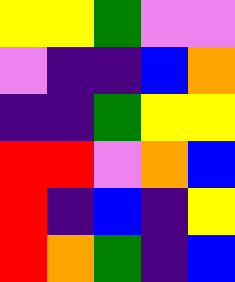[["yellow", "yellow", "green", "violet", "violet"], ["violet", "indigo", "indigo", "blue", "orange"], ["indigo", "indigo", "green", "yellow", "yellow"], ["red", "red", "violet", "orange", "blue"], ["red", "indigo", "blue", "indigo", "yellow"], ["red", "orange", "green", "indigo", "blue"]]